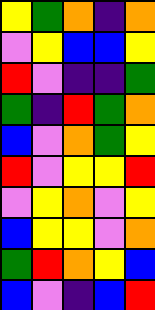[["yellow", "green", "orange", "indigo", "orange"], ["violet", "yellow", "blue", "blue", "yellow"], ["red", "violet", "indigo", "indigo", "green"], ["green", "indigo", "red", "green", "orange"], ["blue", "violet", "orange", "green", "yellow"], ["red", "violet", "yellow", "yellow", "red"], ["violet", "yellow", "orange", "violet", "yellow"], ["blue", "yellow", "yellow", "violet", "orange"], ["green", "red", "orange", "yellow", "blue"], ["blue", "violet", "indigo", "blue", "red"]]